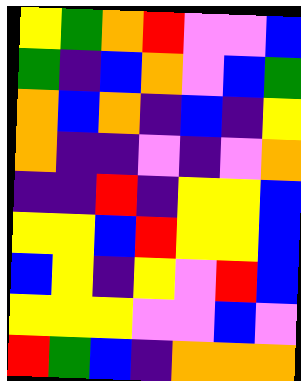[["yellow", "green", "orange", "red", "violet", "violet", "blue"], ["green", "indigo", "blue", "orange", "violet", "blue", "green"], ["orange", "blue", "orange", "indigo", "blue", "indigo", "yellow"], ["orange", "indigo", "indigo", "violet", "indigo", "violet", "orange"], ["indigo", "indigo", "red", "indigo", "yellow", "yellow", "blue"], ["yellow", "yellow", "blue", "red", "yellow", "yellow", "blue"], ["blue", "yellow", "indigo", "yellow", "violet", "red", "blue"], ["yellow", "yellow", "yellow", "violet", "violet", "blue", "violet"], ["red", "green", "blue", "indigo", "orange", "orange", "orange"]]